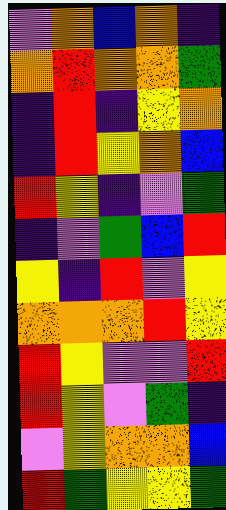[["violet", "orange", "blue", "orange", "indigo"], ["orange", "red", "orange", "orange", "green"], ["indigo", "red", "indigo", "yellow", "orange"], ["indigo", "red", "yellow", "orange", "blue"], ["red", "yellow", "indigo", "violet", "green"], ["indigo", "violet", "green", "blue", "red"], ["yellow", "indigo", "red", "violet", "yellow"], ["orange", "orange", "orange", "red", "yellow"], ["red", "yellow", "violet", "violet", "red"], ["red", "yellow", "violet", "green", "indigo"], ["violet", "yellow", "orange", "orange", "blue"], ["red", "green", "yellow", "yellow", "green"]]